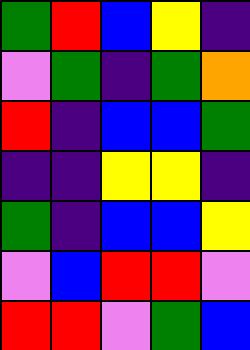[["green", "red", "blue", "yellow", "indigo"], ["violet", "green", "indigo", "green", "orange"], ["red", "indigo", "blue", "blue", "green"], ["indigo", "indigo", "yellow", "yellow", "indigo"], ["green", "indigo", "blue", "blue", "yellow"], ["violet", "blue", "red", "red", "violet"], ["red", "red", "violet", "green", "blue"]]